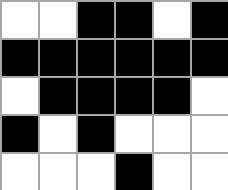[["white", "white", "black", "black", "white", "black"], ["black", "black", "black", "black", "black", "black"], ["white", "black", "black", "black", "black", "white"], ["black", "white", "black", "white", "white", "white"], ["white", "white", "white", "black", "white", "white"]]